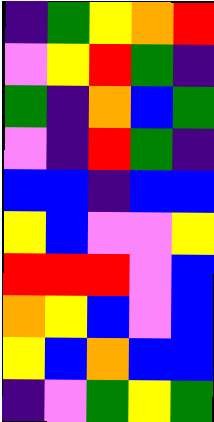[["indigo", "green", "yellow", "orange", "red"], ["violet", "yellow", "red", "green", "indigo"], ["green", "indigo", "orange", "blue", "green"], ["violet", "indigo", "red", "green", "indigo"], ["blue", "blue", "indigo", "blue", "blue"], ["yellow", "blue", "violet", "violet", "yellow"], ["red", "red", "red", "violet", "blue"], ["orange", "yellow", "blue", "violet", "blue"], ["yellow", "blue", "orange", "blue", "blue"], ["indigo", "violet", "green", "yellow", "green"]]